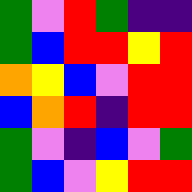[["green", "violet", "red", "green", "indigo", "indigo"], ["green", "blue", "red", "red", "yellow", "red"], ["orange", "yellow", "blue", "violet", "red", "red"], ["blue", "orange", "red", "indigo", "red", "red"], ["green", "violet", "indigo", "blue", "violet", "green"], ["green", "blue", "violet", "yellow", "red", "red"]]